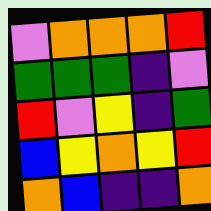[["violet", "orange", "orange", "orange", "red"], ["green", "green", "green", "indigo", "violet"], ["red", "violet", "yellow", "indigo", "green"], ["blue", "yellow", "orange", "yellow", "red"], ["orange", "blue", "indigo", "indigo", "orange"]]